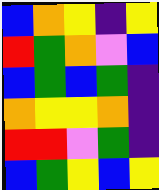[["blue", "orange", "yellow", "indigo", "yellow"], ["red", "green", "orange", "violet", "blue"], ["blue", "green", "blue", "green", "indigo"], ["orange", "yellow", "yellow", "orange", "indigo"], ["red", "red", "violet", "green", "indigo"], ["blue", "green", "yellow", "blue", "yellow"]]